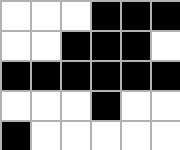[["white", "white", "white", "black", "black", "black"], ["white", "white", "black", "black", "black", "white"], ["black", "black", "black", "black", "black", "black"], ["white", "white", "white", "black", "white", "white"], ["black", "white", "white", "white", "white", "white"]]